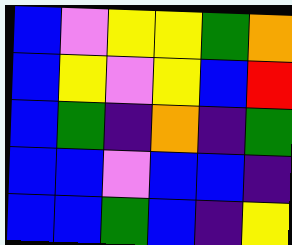[["blue", "violet", "yellow", "yellow", "green", "orange"], ["blue", "yellow", "violet", "yellow", "blue", "red"], ["blue", "green", "indigo", "orange", "indigo", "green"], ["blue", "blue", "violet", "blue", "blue", "indigo"], ["blue", "blue", "green", "blue", "indigo", "yellow"]]